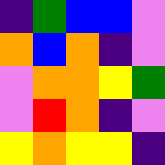[["indigo", "green", "blue", "blue", "violet"], ["orange", "blue", "orange", "indigo", "violet"], ["violet", "orange", "orange", "yellow", "green"], ["violet", "red", "orange", "indigo", "violet"], ["yellow", "orange", "yellow", "yellow", "indigo"]]